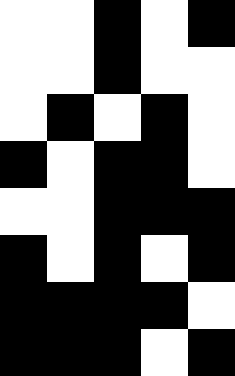[["white", "white", "black", "white", "black"], ["white", "white", "black", "white", "white"], ["white", "black", "white", "black", "white"], ["black", "white", "black", "black", "white"], ["white", "white", "black", "black", "black"], ["black", "white", "black", "white", "black"], ["black", "black", "black", "black", "white"], ["black", "black", "black", "white", "black"]]